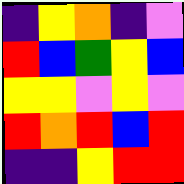[["indigo", "yellow", "orange", "indigo", "violet"], ["red", "blue", "green", "yellow", "blue"], ["yellow", "yellow", "violet", "yellow", "violet"], ["red", "orange", "red", "blue", "red"], ["indigo", "indigo", "yellow", "red", "red"]]